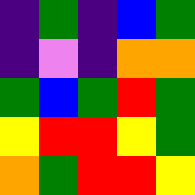[["indigo", "green", "indigo", "blue", "green"], ["indigo", "violet", "indigo", "orange", "orange"], ["green", "blue", "green", "red", "green"], ["yellow", "red", "red", "yellow", "green"], ["orange", "green", "red", "red", "yellow"]]